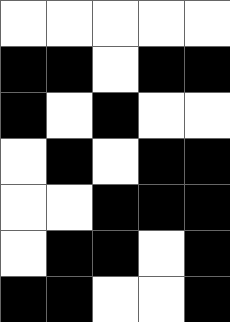[["white", "white", "white", "white", "white"], ["black", "black", "white", "black", "black"], ["black", "white", "black", "white", "white"], ["white", "black", "white", "black", "black"], ["white", "white", "black", "black", "black"], ["white", "black", "black", "white", "black"], ["black", "black", "white", "white", "black"]]